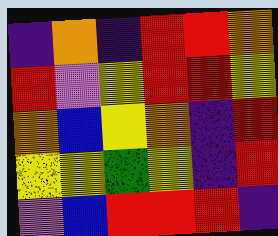[["indigo", "orange", "indigo", "red", "red", "orange"], ["red", "violet", "yellow", "red", "red", "yellow"], ["orange", "blue", "yellow", "orange", "indigo", "red"], ["yellow", "yellow", "green", "yellow", "indigo", "red"], ["violet", "blue", "red", "red", "red", "indigo"]]